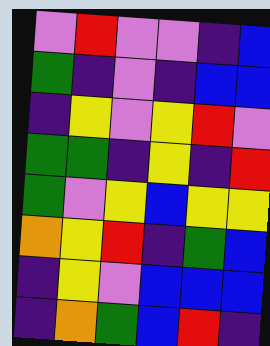[["violet", "red", "violet", "violet", "indigo", "blue"], ["green", "indigo", "violet", "indigo", "blue", "blue"], ["indigo", "yellow", "violet", "yellow", "red", "violet"], ["green", "green", "indigo", "yellow", "indigo", "red"], ["green", "violet", "yellow", "blue", "yellow", "yellow"], ["orange", "yellow", "red", "indigo", "green", "blue"], ["indigo", "yellow", "violet", "blue", "blue", "blue"], ["indigo", "orange", "green", "blue", "red", "indigo"]]